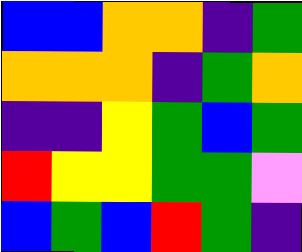[["blue", "blue", "orange", "orange", "indigo", "green"], ["orange", "orange", "orange", "indigo", "green", "orange"], ["indigo", "indigo", "yellow", "green", "blue", "green"], ["red", "yellow", "yellow", "green", "green", "violet"], ["blue", "green", "blue", "red", "green", "indigo"]]